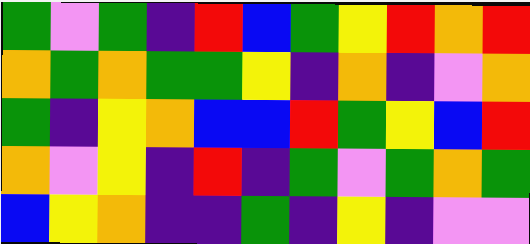[["green", "violet", "green", "indigo", "red", "blue", "green", "yellow", "red", "orange", "red"], ["orange", "green", "orange", "green", "green", "yellow", "indigo", "orange", "indigo", "violet", "orange"], ["green", "indigo", "yellow", "orange", "blue", "blue", "red", "green", "yellow", "blue", "red"], ["orange", "violet", "yellow", "indigo", "red", "indigo", "green", "violet", "green", "orange", "green"], ["blue", "yellow", "orange", "indigo", "indigo", "green", "indigo", "yellow", "indigo", "violet", "violet"]]